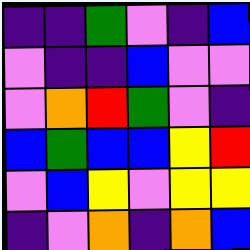[["indigo", "indigo", "green", "violet", "indigo", "blue"], ["violet", "indigo", "indigo", "blue", "violet", "violet"], ["violet", "orange", "red", "green", "violet", "indigo"], ["blue", "green", "blue", "blue", "yellow", "red"], ["violet", "blue", "yellow", "violet", "yellow", "yellow"], ["indigo", "violet", "orange", "indigo", "orange", "blue"]]